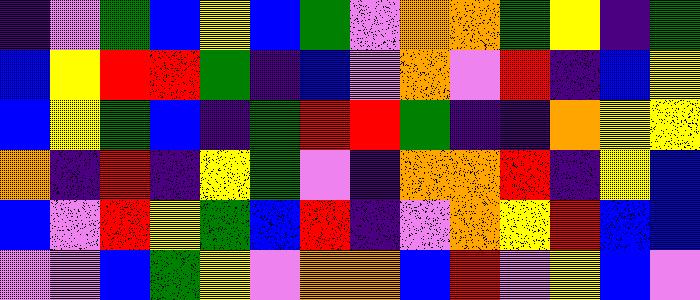[["indigo", "violet", "green", "blue", "yellow", "blue", "green", "violet", "orange", "orange", "green", "yellow", "indigo", "green"], ["blue", "yellow", "red", "red", "green", "indigo", "blue", "violet", "orange", "violet", "red", "indigo", "blue", "yellow"], ["blue", "yellow", "green", "blue", "indigo", "green", "red", "red", "green", "indigo", "indigo", "orange", "yellow", "yellow"], ["orange", "indigo", "red", "indigo", "yellow", "green", "violet", "indigo", "orange", "orange", "red", "indigo", "yellow", "blue"], ["blue", "violet", "red", "yellow", "green", "blue", "red", "indigo", "violet", "orange", "yellow", "red", "blue", "blue"], ["violet", "violet", "blue", "green", "yellow", "violet", "orange", "orange", "blue", "red", "violet", "yellow", "blue", "violet"]]